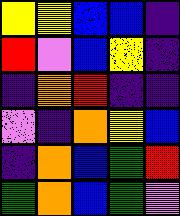[["yellow", "yellow", "blue", "blue", "indigo"], ["red", "violet", "blue", "yellow", "indigo"], ["indigo", "orange", "red", "indigo", "indigo"], ["violet", "indigo", "orange", "yellow", "blue"], ["indigo", "orange", "blue", "green", "red"], ["green", "orange", "blue", "green", "violet"]]